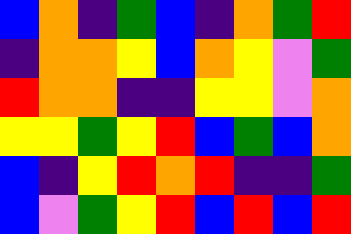[["blue", "orange", "indigo", "green", "blue", "indigo", "orange", "green", "red"], ["indigo", "orange", "orange", "yellow", "blue", "orange", "yellow", "violet", "green"], ["red", "orange", "orange", "indigo", "indigo", "yellow", "yellow", "violet", "orange"], ["yellow", "yellow", "green", "yellow", "red", "blue", "green", "blue", "orange"], ["blue", "indigo", "yellow", "red", "orange", "red", "indigo", "indigo", "green"], ["blue", "violet", "green", "yellow", "red", "blue", "red", "blue", "red"]]